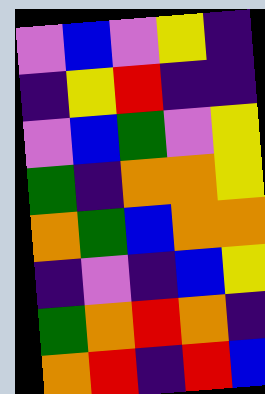[["violet", "blue", "violet", "yellow", "indigo"], ["indigo", "yellow", "red", "indigo", "indigo"], ["violet", "blue", "green", "violet", "yellow"], ["green", "indigo", "orange", "orange", "yellow"], ["orange", "green", "blue", "orange", "orange"], ["indigo", "violet", "indigo", "blue", "yellow"], ["green", "orange", "red", "orange", "indigo"], ["orange", "red", "indigo", "red", "blue"]]